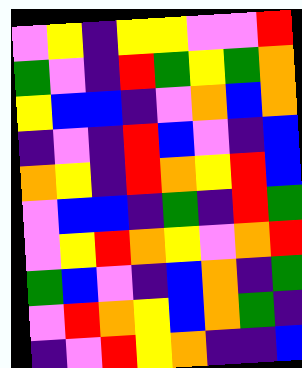[["violet", "yellow", "indigo", "yellow", "yellow", "violet", "violet", "red"], ["green", "violet", "indigo", "red", "green", "yellow", "green", "orange"], ["yellow", "blue", "blue", "indigo", "violet", "orange", "blue", "orange"], ["indigo", "violet", "indigo", "red", "blue", "violet", "indigo", "blue"], ["orange", "yellow", "indigo", "red", "orange", "yellow", "red", "blue"], ["violet", "blue", "blue", "indigo", "green", "indigo", "red", "green"], ["violet", "yellow", "red", "orange", "yellow", "violet", "orange", "red"], ["green", "blue", "violet", "indigo", "blue", "orange", "indigo", "green"], ["violet", "red", "orange", "yellow", "blue", "orange", "green", "indigo"], ["indigo", "violet", "red", "yellow", "orange", "indigo", "indigo", "blue"]]